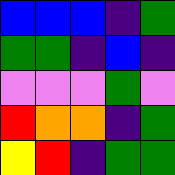[["blue", "blue", "blue", "indigo", "green"], ["green", "green", "indigo", "blue", "indigo"], ["violet", "violet", "violet", "green", "violet"], ["red", "orange", "orange", "indigo", "green"], ["yellow", "red", "indigo", "green", "green"]]